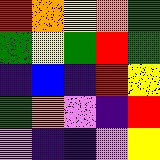[["red", "orange", "yellow", "orange", "green"], ["green", "yellow", "green", "red", "green"], ["indigo", "blue", "indigo", "red", "yellow"], ["green", "orange", "violet", "indigo", "red"], ["violet", "indigo", "indigo", "violet", "yellow"]]